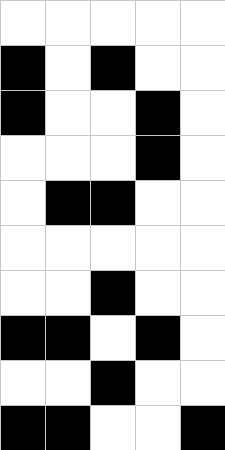[["white", "white", "white", "white", "white"], ["black", "white", "black", "white", "white"], ["black", "white", "white", "black", "white"], ["white", "white", "white", "black", "white"], ["white", "black", "black", "white", "white"], ["white", "white", "white", "white", "white"], ["white", "white", "black", "white", "white"], ["black", "black", "white", "black", "white"], ["white", "white", "black", "white", "white"], ["black", "black", "white", "white", "black"]]